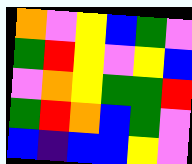[["orange", "violet", "yellow", "blue", "green", "violet"], ["green", "red", "yellow", "violet", "yellow", "blue"], ["violet", "orange", "yellow", "green", "green", "red"], ["green", "red", "orange", "blue", "green", "violet"], ["blue", "indigo", "blue", "blue", "yellow", "violet"]]